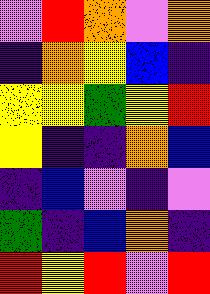[["violet", "red", "orange", "violet", "orange"], ["indigo", "orange", "yellow", "blue", "indigo"], ["yellow", "yellow", "green", "yellow", "red"], ["yellow", "indigo", "indigo", "orange", "blue"], ["indigo", "blue", "violet", "indigo", "violet"], ["green", "indigo", "blue", "orange", "indigo"], ["red", "yellow", "red", "violet", "red"]]